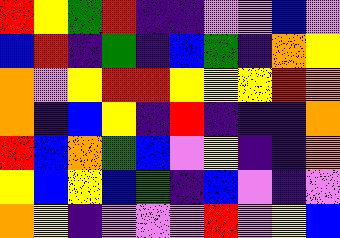[["red", "yellow", "green", "red", "indigo", "indigo", "violet", "violet", "blue", "violet"], ["blue", "red", "indigo", "green", "indigo", "blue", "green", "indigo", "orange", "yellow"], ["orange", "violet", "yellow", "red", "red", "yellow", "yellow", "yellow", "red", "orange"], ["orange", "indigo", "blue", "yellow", "indigo", "red", "indigo", "indigo", "indigo", "orange"], ["red", "blue", "orange", "green", "blue", "violet", "yellow", "indigo", "indigo", "orange"], ["yellow", "blue", "yellow", "blue", "green", "indigo", "blue", "violet", "indigo", "violet"], ["orange", "yellow", "indigo", "violet", "violet", "violet", "red", "violet", "yellow", "blue"]]